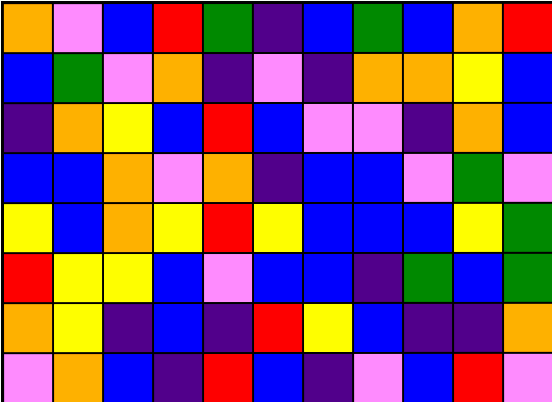[["orange", "violet", "blue", "red", "green", "indigo", "blue", "green", "blue", "orange", "red"], ["blue", "green", "violet", "orange", "indigo", "violet", "indigo", "orange", "orange", "yellow", "blue"], ["indigo", "orange", "yellow", "blue", "red", "blue", "violet", "violet", "indigo", "orange", "blue"], ["blue", "blue", "orange", "violet", "orange", "indigo", "blue", "blue", "violet", "green", "violet"], ["yellow", "blue", "orange", "yellow", "red", "yellow", "blue", "blue", "blue", "yellow", "green"], ["red", "yellow", "yellow", "blue", "violet", "blue", "blue", "indigo", "green", "blue", "green"], ["orange", "yellow", "indigo", "blue", "indigo", "red", "yellow", "blue", "indigo", "indigo", "orange"], ["violet", "orange", "blue", "indigo", "red", "blue", "indigo", "violet", "blue", "red", "violet"]]